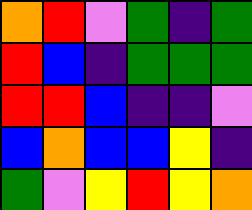[["orange", "red", "violet", "green", "indigo", "green"], ["red", "blue", "indigo", "green", "green", "green"], ["red", "red", "blue", "indigo", "indigo", "violet"], ["blue", "orange", "blue", "blue", "yellow", "indigo"], ["green", "violet", "yellow", "red", "yellow", "orange"]]